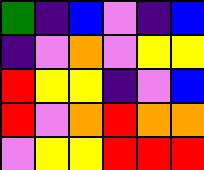[["green", "indigo", "blue", "violet", "indigo", "blue"], ["indigo", "violet", "orange", "violet", "yellow", "yellow"], ["red", "yellow", "yellow", "indigo", "violet", "blue"], ["red", "violet", "orange", "red", "orange", "orange"], ["violet", "yellow", "yellow", "red", "red", "red"]]